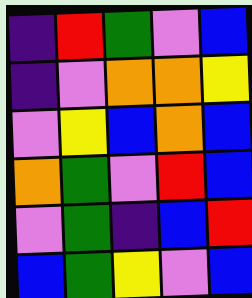[["indigo", "red", "green", "violet", "blue"], ["indigo", "violet", "orange", "orange", "yellow"], ["violet", "yellow", "blue", "orange", "blue"], ["orange", "green", "violet", "red", "blue"], ["violet", "green", "indigo", "blue", "red"], ["blue", "green", "yellow", "violet", "blue"]]